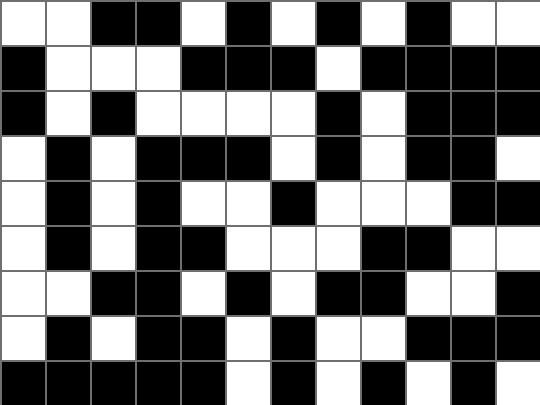[["white", "white", "black", "black", "white", "black", "white", "black", "white", "black", "white", "white"], ["black", "white", "white", "white", "black", "black", "black", "white", "black", "black", "black", "black"], ["black", "white", "black", "white", "white", "white", "white", "black", "white", "black", "black", "black"], ["white", "black", "white", "black", "black", "black", "white", "black", "white", "black", "black", "white"], ["white", "black", "white", "black", "white", "white", "black", "white", "white", "white", "black", "black"], ["white", "black", "white", "black", "black", "white", "white", "white", "black", "black", "white", "white"], ["white", "white", "black", "black", "white", "black", "white", "black", "black", "white", "white", "black"], ["white", "black", "white", "black", "black", "white", "black", "white", "white", "black", "black", "black"], ["black", "black", "black", "black", "black", "white", "black", "white", "black", "white", "black", "white"]]